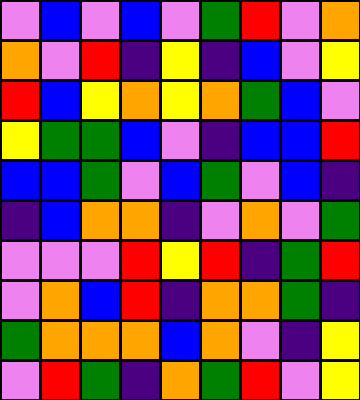[["violet", "blue", "violet", "blue", "violet", "green", "red", "violet", "orange"], ["orange", "violet", "red", "indigo", "yellow", "indigo", "blue", "violet", "yellow"], ["red", "blue", "yellow", "orange", "yellow", "orange", "green", "blue", "violet"], ["yellow", "green", "green", "blue", "violet", "indigo", "blue", "blue", "red"], ["blue", "blue", "green", "violet", "blue", "green", "violet", "blue", "indigo"], ["indigo", "blue", "orange", "orange", "indigo", "violet", "orange", "violet", "green"], ["violet", "violet", "violet", "red", "yellow", "red", "indigo", "green", "red"], ["violet", "orange", "blue", "red", "indigo", "orange", "orange", "green", "indigo"], ["green", "orange", "orange", "orange", "blue", "orange", "violet", "indigo", "yellow"], ["violet", "red", "green", "indigo", "orange", "green", "red", "violet", "yellow"]]